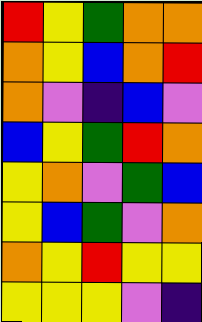[["red", "yellow", "green", "orange", "orange"], ["orange", "yellow", "blue", "orange", "red"], ["orange", "violet", "indigo", "blue", "violet"], ["blue", "yellow", "green", "red", "orange"], ["yellow", "orange", "violet", "green", "blue"], ["yellow", "blue", "green", "violet", "orange"], ["orange", "yellow", "red", "yellow", "yellow"], ["yellow", "yellow", "yellow", "violet", "indigo"]]